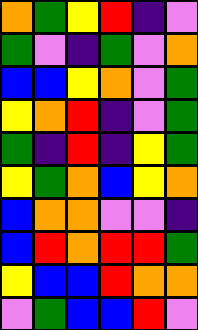[["orange", "green", "yellow", "red", "indigo", "violet"], ["green", "violet", "indigo", "green", "violet", "orange"], ["blue", "blue", "yellow", "orange", "violet", "green"], ["yellow", "orange", "red", "indigo", "violet", "green"], ["green", "indigo", "red", "indigo", "yellow", "green"], ["yellow", "green", "orange", "blue", "yellow", "orange"], ["blue", "orange", "orange", "violet", "violet", "indigo"], ["blue", "red", "orange", "red", "red", "green"], ["yellow", "blue", "blue", "red", "orange", "orange"], ["violet", "green", "blue", "blue", "red", "violet"]]